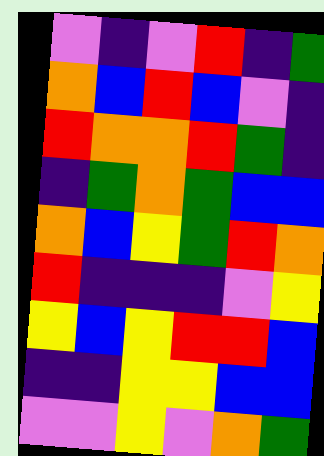[["violet", "indigo", "violet", "red", "indigo", "green"], ["orange", "blue", "red", "blue", "violet", "indigo"], ["red", "orange", "orange", "red", "green", "indigo"], ["indigo", "green", "orange", "green", "blue", "blue"], ["orange", "blue", "yellow", "green", "red", "orange"], ["red", "indigo", "indigo", "indigo", "violet", "yellow"], ["yellow", "blue", "yellow", "red", "red", "blue"], ["indigo", "indigo", "yellow", "yellow", "blue", "blue"], ["violet", "violet", "yellow", "violet", "orange", "green"]]